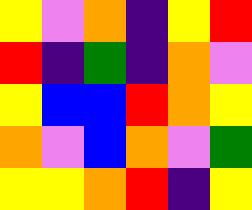[["yellow", "violet", "orange", "indigo", "yellow", "red"], ["red", "indigo", "green", "indigo", "orange", "violet"], ["yellow", "blue", "blue", "red", "orange", "yellow"], ["orange", "violet", "blue", "orange", "violet", "green"], ["yellow", "yellow", "orange", "red", "indigo", "yellow"]]